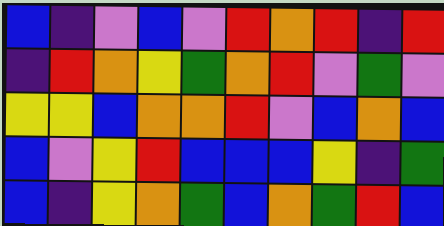[["blue", "indigo", "violet", "blue", "violet", "red", "orange", "red", "indigo", "red"], ["indigo", "red", "orange", "yellow", "green", "orange", "red", "violet", "green", "violet"], ["yellow", "yellow", "blue", "orange", "orange", "red", "violet", "blue", "orange", "blue"], ["blue", "violet", "yellow", "red", "blue", "blue", "blue", "yellow", "indigo", "green"], ["blue", "indigo", "yellow", "orange", "green", "blue", "orange", "green", "red", "blue"]]